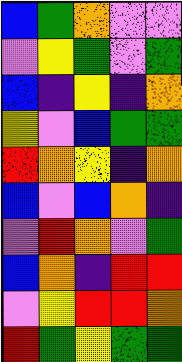[["blue", "green", "orange", "violet", "violet"], ["violet", "yellow", "green", "violet", "green"], ["blue", "indigo", "yellow", "indigo", "orange"], ["yellow", "violet", "blue", "green", "green"], ["red", "orange", "yellow", "indigo", "orange"], ["blue", "violet", "blue", "orange", "indigo"], ["violet", "red", "orange", "violet", "green"], ["blue", "orange", "indigo", "red", "red"], ["violet", "yellow", "red", "red", "orange"], ["red", "green", "yellow", "green", "green"]]